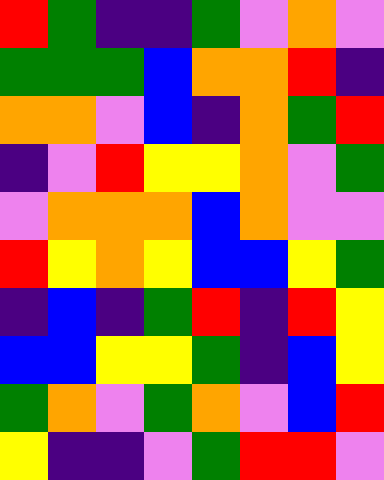[["red", "green", "indigo", "indigo", "green", "violet", "orange", "violet"], ["green", "green", "green", "blue", "orange", "orange", "red", "indigo"], ["orange", "orange", "violet", "blue", "indigo", "orange", "green", "red"], ["indigo", "violet", "red", "yellow", "yellow", "orange", "violet", "green"], ["violet", "orange", "orange", "orange", "blue", "orange", "violet", "violet"], ["red", "yellow", "orange", "yellow", "blue", "blue", "yellow", "green"], ["indigo", "blue", "indigo", "green", "red", "indigo", "red", "yellow"], ["blue", "blue", "yellow", "yellow", "green", "indigo", "blue", "yellow"], ["green", "orange", "violet", "green", "orange", "violet", "blue", "red"], ["yellow", "indigo", "indigo", "violet", "green", "red", "red", "violet"]]